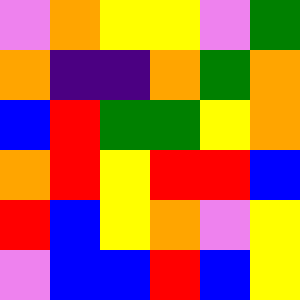[["violet", "orange", "yellow", "yellow", "violet", "green"], ["orange", "indigo", "indigo", "orange", "green", "orange"], ["blue", "red", "green", "green", "yellow", "orange"], ["orange", "red", "yellow", "red", "red", "blue"], ["red", "blue", "yellow", "orange", "violet", "yellow"], ["violet", "blue", "blue", "red", "blue", "yellow"]]